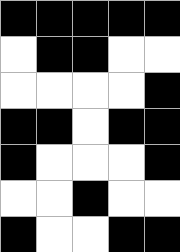[["black", "black", "black", "black", "black"], ["white", "black", "black", "white", "white"], ["white", "white", "white", "white", "black"], ["black", "black", "white", "black", "black"], ["black", "white", "white", "white", "black"], ["white", "white", "black", "white", "white"], ["black", "white", "white", "black", "black"]]